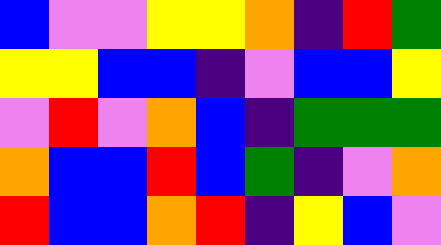[["blue", "violet", "violet", "yellow", "yellow", "orange", "indigo", "red", "green"], ["yellow", "yellow", "blue", "blue", "indigo", "violet", "blue", "blue", "yellow"], ["violet", "red", "violet", "orange", "blue", "indigo", "green", "green", "green"], ["orange", "blue", "blue", "red", "blue", "green", "indigo", "violet", "orange"], ["red", "blue", "blue", "orange", "red", "indigo", "yellow", "blue", "violet"]]